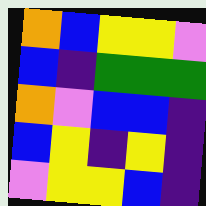[["orange", "blue", "yellow", "yellow", "violet"], ["blue", "indigo", "green", "green", "green"], ["orange", "violet", "blue", "blue", "indigo"], ["blue", "yellow", "indigo", "yellow", "indigo"], ["violet", "yellow", "yellow", "blue", "indigo"]]